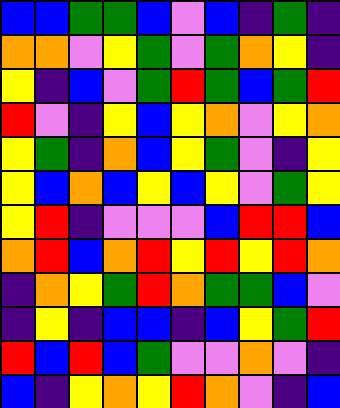[["blue", "blue", "green", "green", "blue", "violet", "blue", "indigo", "green", "indigo"], ["orange", "orange", "violet", "yellow", "green", "violet", "green", "orange", "yellow", "indigo"], ["yellow", "indigo", "blue", "violet", "green", "red", "green", "blue", "green", "red"], ["red", "violet", "indigo", "yellow", "blue", "yellow", "orange", "violet", "yellow", "orange"], ["yellow", "green", "indigo", "orange", "blue", "yellow", "green", "violet", "indigo", "yellow"], ["yellow", "blue", "orange", "blue", "yellow", "blue", "yellow", "violet", "green", "yellow"], ["yellow", "red", "indigo", "violet", "violet", "violet", "blue", "red", "red", "blue"], ["orange", "red", "blue", "orange", "red", "yellow", "red", "yellow", "red", "orange"], ["indigo", "orange", "yellow", "green", "red", "orange", "green", "green", "blue", "violet"], ["indigo", "yellow", "indigo", "blue", "blue", "indigo", "blue", "yellow", "green", "red"], ["red", "blue", "red", "blue", "green", "violet", "violet", "orange", "violet", "indigo"], ["blue", "indigo", "yellow", "orange", "yellow", "red", "orange", "violet", "indigo", "blue"]]